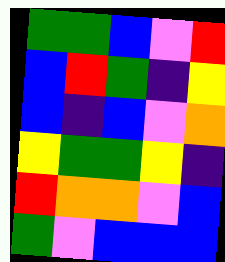[["green", "green", "blue", "violet", "red"], ["blue", "red", "green", "indigo", "yellow"], ["blue", "indigo", "blue", "violet", "orange"], ["yellow", "green", "green", "yellow", "indigo"], ["red", "orange", "orange", "violet", "blue"], ["green", "violet", "blue", "blue", "blue"]]